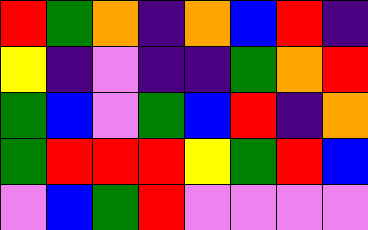[["red", "green", "orange", "indigo", "orange", "blue", "red", "indigo"], ["yellow", "indigo", "violet", "indigo", "indigo", "green", "orange", "red"], ["green", "blue", "violet", "green", "blue", "red", "indigo", "orange"], ["green", "red", "red", "red", "yellow", "green", "red", "blue"], ["violet", "blue", "green", "red", "violet", "violet", "violet", "violet"]]